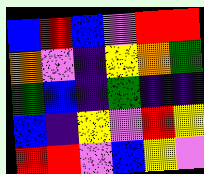[["blue", "red", "blue", "violet", "red", "red"], ["orange", "violet", "indigo", "yellow", "orange", "green"], ["green", "blue", "indigo", "green", "indigo", "indigo"], ["blue", "indigo", "yellow", "violet", "red", "yellow"], ["red", "red", "violet", "blue", "yellow", "violet"]]